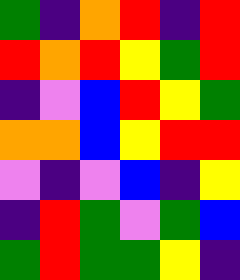[["green", "indigo", "orange", "red", "indigo", "red"], ["red", "orange", "red", "yellow", "green", "red"], ["indigo", "violet", "blue", "red", "yellow", "green"], ["orange", "orange", "blue", "yellow", "red", "red"], ["violet", "indigo", "violet", "blue", "indigo", "yellow"], ["indigo", "red", "green", "violet", "green", "blue"], ["green", "red", "green", "green", "yellow", "indigo"]]